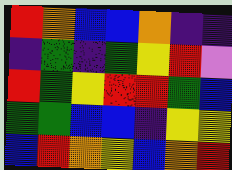[["red", "orange", "blue", "blue", "orange", "indigo", "indigo"], ["indigo", "green", "indigo", "green", "yellow", "red", "violet"], ["red", "green", "yellow", "red", "red", "green", "blue"], ["green", "green", "blue", "blue", "indigo", "yellow", "yellow"], ["blue", "red", "orange", "yellow", "blue", "orange", "red"]]